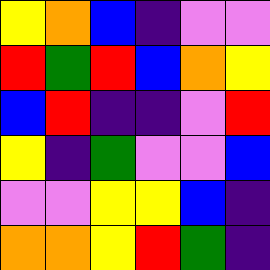[["yellow", "orange", "blue", "indigo", "violet", "violet"], ["red", "green", "red", "blue", "orange", "yellow"], ["blue", "red", "indigo", "indigo", "violet", "red"], ["yellow", "indigo", "green", "violet", "violet", "blue"], ["violet", "violet", "yellow", "yellow", "blue", "indigo"], ["orange", "orange", "yellow", "red", "green", "indigo"]]